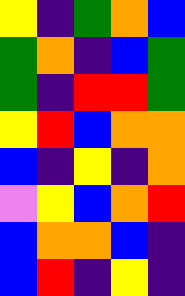[["yellow", "indigo", "green", "orange", "blue"], ["green", "orange", "indigo", "blue", "green"], ["green", "indigo", "red", "red", "green"], ["yellow", "red", "blue", "orange", "orange"], ["blue", "indigo", "yellow", "indigo", "orange"], ["violet", "yellow", "blue", "orange", "red"], ["blue", "orange", "orange", "blue", "indigo"], ["blue", "red", "indigo", "yellow", "indigo"]]